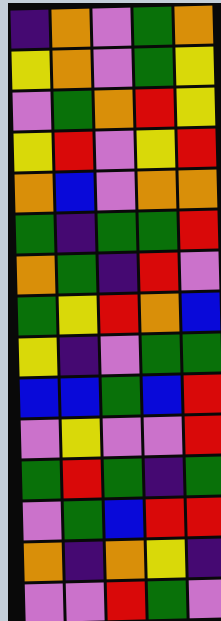[["indigo", "orange", "violet", "green", "orange"], ["yellow", "orange", "violet", "green", "yellow"], ["violet", "green", "orange", "red", "yellow"], ["yellow", "red", "violet", "yellow", "red"], ["orange", "blue", "violet", "orange", "orange"], ["green", "indigo", "green", "green", "red"], ["orange", "green", "indigo", "red", "violet"], ["green", "yellow", "red", "orange", "blue"], ["yellow", "indigo", "violet", "green", "green"], ["blue", "blue", "green", "blue", "red"], ["violet", "yellow", "violet", "violet", "red"], ["green", "red", "green", "indigo", "green"], ["violet", "green", "blue", "red", "red"], ["orange", "indigo", "orange", "yellow", "indigo"], ["violet", "violet", "red", "green", "violet"]]